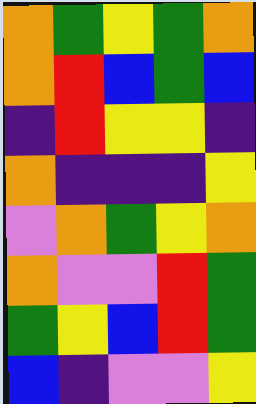[["orange", "green", "yellow", "green", "orange"], ["orange", "red", "blue", "green", "blue"], ["indigo", "red", "yellow", "yellow", "indigo"], ["orange", "indigo", "indigo", "indigo", "yellow"], ["violet", "orange", "green", "yellow", "orange"], ["orange", "violet", "violet", "red", "green"], ["green", "yellow", "blue", "red", "green"], ["blue", "indigo", "violet", "violet", "yellow"]]